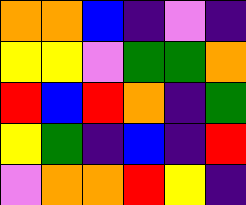[["orange", "orange", "blue", "indigo", "violet", "indigo"], ["yellow", "yellow", "violet", "green", "green", "orange"], ["red", "blue", "red", "orange", "indigo", "green"], ["yellow", "green", "indigo", "blue", "indigo", "red"], ["violet", "orange", "orange", "red", "yellow", "indigo"]]